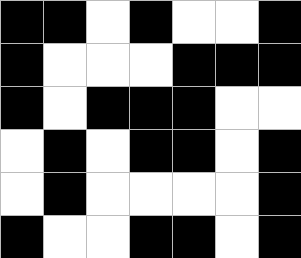[["black", "black", "white", "black", "white", "white", "black"], ["black", "white", "white", "white", "black", "black", "black"], ["black", "white", "black", "black", "black", "white", "white"], ["white", "black", "white", "black", "black", "white", "black"], ["white", "black", "white", "white", "white", "white", "black"], ["black", "white", "white", "black", "black", "white", "black"]]